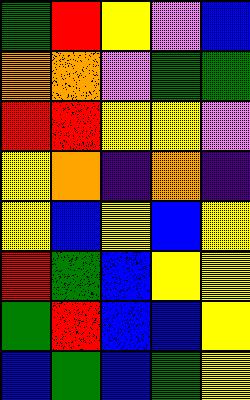[["green", "red", "yellow", "violet", "blue"], ["orange", "orange", "violet", "green", "green"], ["red", "red", "yellow", "yellow", "violet"], ["yellow", "orange", "indigo", "orange", "indigo"], ["yellow", "blue", "yellow", "blue", "yellow"], ["red", "green", "blue", "yellow", "yellow"], ["green", "red", "blue", "blue", "yellow"], ["blue", "green", "blue", "green", "yellow"]]